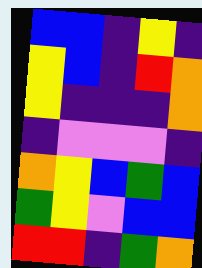[["blue", "blue", "indigo", "yellow", "indigo"], ["yellow", "blue", "indigo", "red", "orange"], ["yellow", "indigo", "indigo", "indigo", "orange"], ["indigo", "violet", "violet", "violet", "indigo"], ["orange", "yellow", "blue", "green", "blue"], ["green", "yellow", "violet", "blue", "blue"], ["red", "red", "indigo", "green", "orange"]]